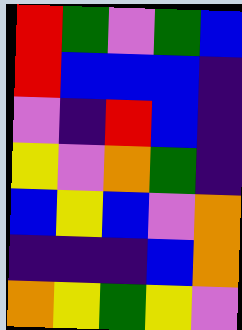[["red", "green", "violet", "green", "blue"], ["red", "blue", "blue", "blue", "indigo"], ["violet", "indigo", "red", "blue", "indigo"], ["yellow", "violet", "orange", "green", "indigo"], ["blue", "yellow", "blue", "violet", "orange"], ["indigo", "indigo", "indigo", "blue", "orange"], ["orange", "yellow", "green", "yellow", "violet"]]